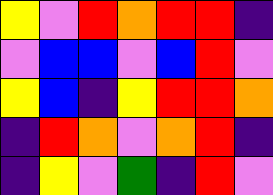[["yellow", "violet", "red", "orange", "red", "red", "indigo"], ["violet", "blue", "blue", "violet", "blue", "red", "violet"], ["yellow", "blue", "indigo", "yellow", "red", "red", "orange"], ["indigo", "red", "orange", "violet", "orange", "red", "indigo"], ["indigo", "yellow", "violet", "green", "indigo", "red", "violet"]]